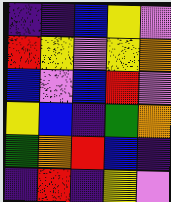[["indigo", "indigo", "blue", "yellow", "violet"], ["red", "yellow", "violet", "yellow", "orange"], ["blue", "violet", "blue", "red", "violet"], ["yellow", "blue", "indigo", "green", "orange"], ["green", "orange", "red", "blue", "indigo"], ["indigo", "red", "indigo", "yellow", "violet"]]